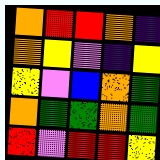[["orange", "red", "red", "orange", "indigo"], ["orange", "yellow", "violet", "indigo", "yellow"], ["yellow", "violet", "blue", "orange", "green"], ["orange", "green", "green", "orange", "green"], ["red", "violet", "red", "red", "yellow"]]